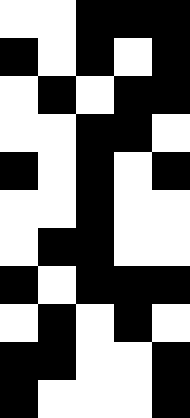[["white", "white", "black", "black", "black"], ["black", "white", "black", "white", "black"], ["white", "black", "white", "black", "black"], ["white", "white", "black", "black", "white"], ["black", "white", "black", "white", "black"], ["white", "white", "black", "white", "white"], ["white", "black", "black", "white", "white"], ["black", "white", "black", "black", "black"], ["white", "black", "white", "black", "white"], ["black", "black", "white", "white", "black"], ["black", "white", "white", "white", "black"]]